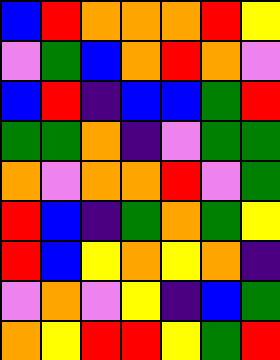[["blue", "red", "orange", "orange", "orange", "red", "yellow"], ["violet", "green", "blue", "orange", "red", "orange", "violet"], ["blue", "red", "indigo", "blue", "blue", "green", "red"], ["green", "green", "orange", "indigo", "violet", "green", "green"], ["orange", "violet", "orange", "orange", "red", "violet", "green"], ["red", "blue", "indigo", "green", "orange", "green", "yellow"], ["red", "blue", "yellow", "orange", "yellow", "orange", "indigo"], ["violet", "orange", "violet", "yellow", "indigo", "blue", "green"], ["orange", "yellow", "red", "red", "yellow", "green", "red"]]